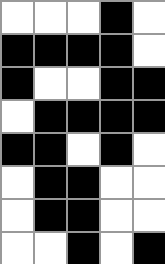[["white", "white", "white", "black", "white"], ["black", "black", "black", "black", "white"], ["black", "white", "white", "black", "black"], ["white", "black", "black", "black", "black"], ["black", "black", "white", "black", "white"], ["white", "black", "black", "white", "white"], ["white", "black", "black", "white", "white"], ["white", "white", "black", "white", "black"]]